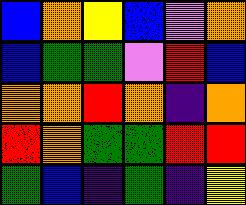[["blue", "orange", "yellow", "blue", "violet", "orange"], ["blue", "green", "green", "violet", "red", "blue"], ["orange", "orange", "red", "orange", "indigo", "orange"], ["red", "orange", "green", "green", "red", "red"], ["green", "blue", "indigo", "green", "indigo", "yellow"]]